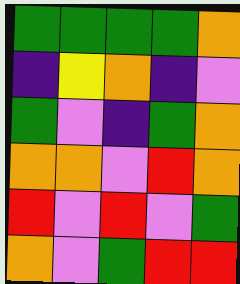[["green", "green", "green", "green", "orange"], ["indigo", "yellow", "orange", "indigo", "violet"], ["green", "violet", "indigo", "green", "orange"], ["orange", "orange", "violet", "red", "orange"], ["red", "violet", "red", "violet", "green"], ["orange", "violet", "green", "red", "red"]]